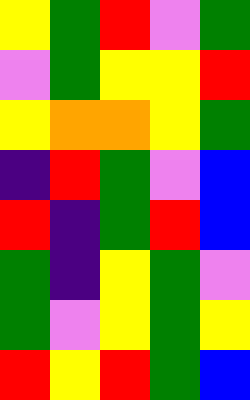[["yellow", "green", "red", "violet", "green"], ["violet", "green", "yellow", "yellow", "red"], ["yellow", "orange", "orange", "yellow", "green"], ["indigo", "red", "green", "violet", "blue"], ["red", "indigo", "green", "red", "blue"], ["green", "indigo", "yellow", "green", "violet"], ["green", "violet", "yellow", "green", "yellow"], ["red", "yellow", "red", "green", "blue"]]